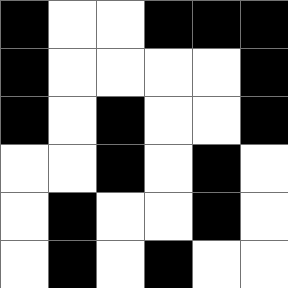[["black", "white", "white", "black", "black", "black"], ["black", "white", "white", "white", "white", "black"], ["black", "white", "black", "white", "white", "black"], ["white", "white", "black", "white", "black", "white"], ["white", "black", "white", "white", "black", "white"], ["white", "black", "white", "black", "white", "white"]]